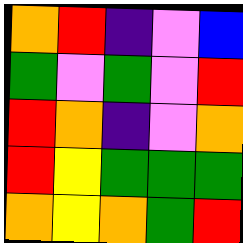[["orange", "red", "indigo", "violet", "blue"], ["green", "violet", "green", "violet", "red"], ["red", "orange", "indigo", "violet", "orange"], ["red", "yellow", "green", "green", "green"], ["orange", "yellow", "orange", "green", "red"]]